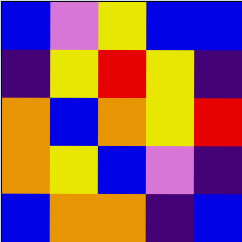[["blue", "violet", "yellow", "blue", "blue"], ["indigo", "yellow", "red", "yellow", "indigo"], ["orange", "blue", "orange", "yellow", "red"], ["orange", "yellow", "blue", "violet", "indigo"], ["blue", "orange", "orange", "indigo", "blue"]]